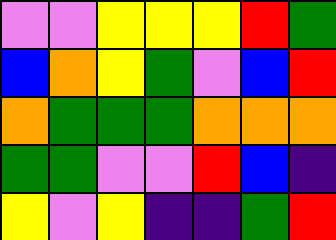[["violet", "violet", "yellow", "yellow", "yellow", "red", "green"], ["blue", "orange", "yellow", "green", "violet", "blue", "red"], ["orange", "green", "green", "green", "orange", "orange", "orange"], ["green", "green", "violet", "violet", "red", "blue", "indigo"], ["yellow", "violet", "yellow", "indigo", "indigo", "green", "red"]]